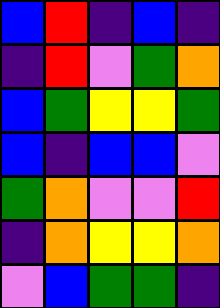[["blue", "red", "indigo", "blue", "indigo"], ["indigo", "red", "violet", "green", "orange"], ["blue", "green", "yellow", "yellow", "green"], ["blue", "indigo", "blue", "blue", "violet"], ["green", "orange", "violet", "violet", "red"], ["indigo", "orange", "yellow", "yellow", "orange"], ["violet", "blue", "green", "green", "indigo"]]